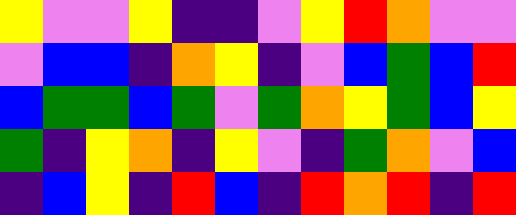[["yellow", "violet", "violet", "yellow", "indigo", "indigo", "violet", "yellow", "red", "orange", "violet", "violet"], ["violet", "blue", "blue", "indigo", "orange", "yellow", "indigo", "violet", "blue", "green", "blue", "red"], ["blue", "green", "green", "blue", "green", "violet", "green", "orange", "yellow", "green", "blue", "yellow"], ["green", "indigo", "yellow", "orange", "indigo", "yellow", "violet", "indigo", "green", "orange", "violet", "blue"], ["indigo", "blue", "yellow", "indigo", "red", "blue", "indigo", "red", "orange", "red", "indigo", "red"]]